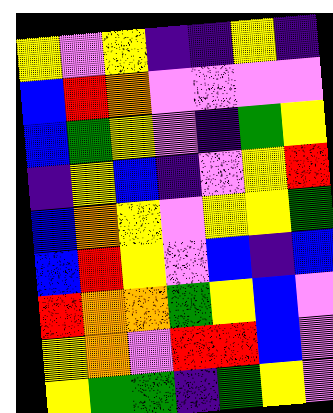[["yellow", "violet", "yellow", "indigo", "indigo", "yellow", "indigo"], ["blue", "red", "orange", "violet", "violet", "violet", "violet"], ["blue", "green", "yellow", "violet", "indigo", "green", "yellow"], ["indigo", "yellow", "blue", "indigo", "violet", "yellow", "red"], ["blue", "orange", "yellow", "violet", "yellow", "yellow", "green"], ["blue", "red", "yellow", "violet", "blue", "indigo", "blue"], ["red", "orange", "orange", "green", "yellow", "blue", "violet"], ["yellow", "orange", "violet", "red", "red", "blue", "violet"], ["yellow", "green", "green", "indigo", "green", "yellow", "violet"]]